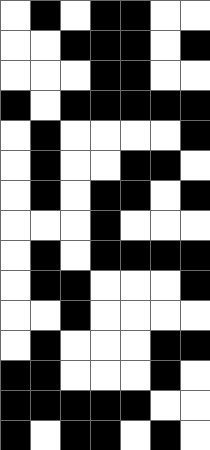[["white", "black", "white", "black", "black", "white", "white"], ["white", "white", "black", "black", "black", "white", "black"], ["white", "white", "white", "black", "black", "white", "white"], ["black", "white", "black", "black", "black", "black", "black"], ["white", "black", "white", "white", "white", "white", "black"], ["white", "black", "white", "white", "black", "black", "white"], ["white", "black", "white", "black", "black", "white", "black"], ["white", "white", "white", "black", "white", "white", "white"], ["white", "black", "white", "black", "black", "black", "black"], ["white", "black", "black", "white", "white", "white", "black"], ["white", "white", "black", "white", "white", "white", "white"], ["white", "black", "white", "white", "white", "black", "black"], ["black", "black", "white", "white", "white", "black", "white"], ["black", "black", "black", "black", "black", "white", "white"], ["black", "white", "black", "black", "white", "black", "white"]]